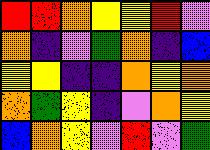[["red", "red", "orange", "yellow", "yellow", "red", "violet"], ["orange", "indigo", "violet", "green", "orange", "indigo", "blue"], ["yellow", "yellow", "indigo", "indigo", "orange", "yellow", "orange"], ["orange", "green", "yellow", "indigo", "violet", "orange", "yellow"], ["blue", "orange", "yellow", "violet", "red", "violet", "green"]]